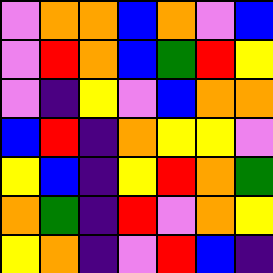[["violet", "orange", "orange", "blue", "orange", "violet", "blue"], ["violet", "red", "orange", "blue", "green", "red", "yellow"], ["violet", "indigo", "yellow", "violet", "blue", "orange", "orange"], ["blue", "red", "indigo", "orange", "yellow", "yellow", "violet"], ["yellow", "blue", "indigo", "yellow", "red", "orange", "green"], ["orange", "green", "indigo", "red", "violet", "orange", "yellow"], ["yellow", "orange", "indigo", "violet", "red", "blue", "indigo"]]